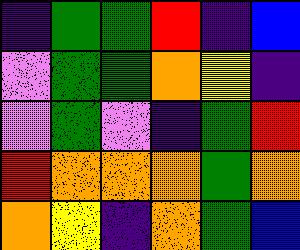[["indigo", "green", "green", "red", "indigo", "blue"], ["violet", "green", "green", "orange", "yellow", "indigo"], ["violet", "green", "violet", "indigo", "green", "red"], ["red", "orange", "orange", "orange", "green", "orange"], ["orange", "yellow", "indigo", "orange", "green", "blue"]]